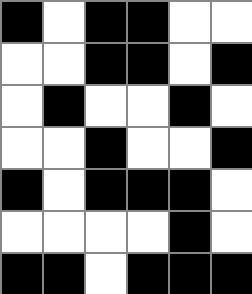[["black", "white", "black", "black", "white", "white"], ["white", "white", "black", "black", "white", "black"], ["white", "black", "white", "white", "black", "white"], ["white", "white", "black", "white", "white", "black"], ["black", "white", "black", "black", "black", "white"], ["white", "white", "white", "white", "black", "white"], ["black", "black", "white", "black", "black", "black"]]